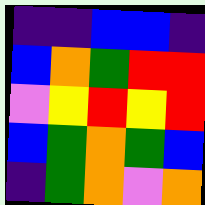[["indigo", "indigo", "blue", "blue", "indigo"], ["blue", "orange", "green", "red", "red"], ["violet", "yellow", "red", "yellow", "red"], ["blue", "green", "orange", "green", "blue"], ["indigo", "green", "orange", "violet", "orange"]]